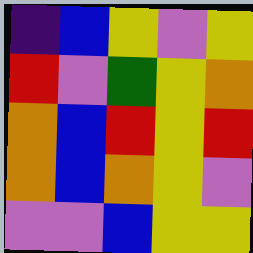[["indigo", "blue", "yellow", "violet", "yellow"], ["red", "violet", "green", "yellow", "orange"], ["orange", "blue", "red", "yellow", "red"], ["orange", "blue", "orange", "yellow", "violet"], ["violet", "violet", "blue", "yellow", "yellow"]]